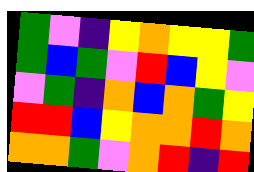[["green", "violet", "indigo", "yellow", "orange", "yellow", "yellow", "green"], ["green", "blue", "green", "violet", "red", "blue", "yellow", "violet"], ["violet", "green", "indigo", "orange", "blue", "orange", "green", "yellow"], ["red", "red", "blue", "yellow", "orange", "orange", "red", "orange"], ["orange", "orange", "green", "violet", "orange", "red", "indigo", "red"]]